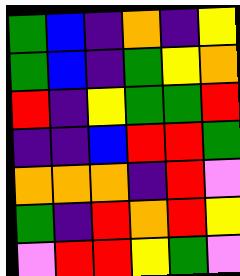[["green", "blue", "indigo", "orange", "indigo", "yellow"], ["green", "blue", "indigo", "green", "yellow", "orange"], ["red", "indigo", "yellow", "green", "green", "red"], ["indigo", "indigo", "blue", "red", "red", "green"], ["orange", "orange", "orange", "indigo", "red", "violet"], ["green", "indigo", "red", "orange", "red", "yellow"], ["violet", "red", "red", "yellow", "green", "violet"]]